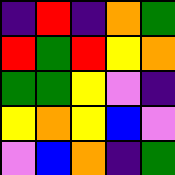[["indigo", "red", "indigo", "orange", "green"], ["red", "green", "red", "yellow", "orange"], ["green", "green", "yellow", "violet", "indigo"], ["yellow", "orange", "yellow", "blue", "violet"], ["violet", "blue", "orange", "indigo", "green"]]